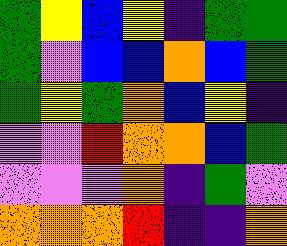[["green", "yellow", "blue", "yellow", "indigo", "green", "green"], ["green", "violet", "blue", "blue", "orange", "blue", "green"], ["green", "yellow", "green", "orange", "blue", "yellow", "indigo"], ["violet", "violet", "red", "orange", "orange", "blue", "green"], ["violet", "violet", "violet", "orange", "indigo", "green", "violet"], ["orange", "orange", "orange", "red", "indigo", "indigo", "orange"]]